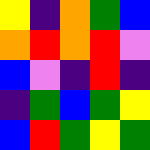[["yellow", "indigo", "orange", "green", "blue"], ["orange", "red", "orange", "red", "violet"], ["blue", "violet", "indigo", "red", "indigo"], ["indigo", "green", "blue", "green", "yellow"], ["blue", "red", "green", "yellow", "green"]]